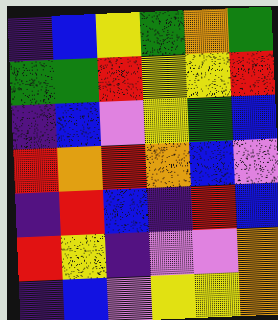[["indigo", "blue", "yellow", "green", "orange", "green"], ["green", "green", "red", "yellow", "yellow", "red"], ["indigo", "blue", "violet", "yellow", "green", "blue"], ["red", "orange", "red", "orange", "blue", "violet"], ["indigo", "red", "blue", "indigo", "red", "blue"], ["red", "yellow", "indigo", "violet", "violet", "orange"], ["indigo", "blue", "violet", "yellow", "yellow", "orange"]]